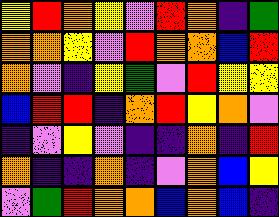[["yellow", "red", "orange", "yellow", "violet", "red", "orange", "indigo", "green"], ["orange", "orange", "yellow", "violet", "red", "orange", "orange", "blue", "red"], ["orange", "violet", "indigo", "yellow", "green", "violet", "red", "yellow", "yellow"], ["blue", "red", "red", "indigo", "orange", "red", "yellow", "orange", "violet"], ["indigo", "violet", "yellow", "violet", "indigo", "indigo", "orange", "indigo", "red"], ["orange", "indigo", "indigo", "orange", "indigo", "violet", "orange", "blue", "yellow"], ["violet", "green", "red", "orange", "orange", "blue", "orange", "blue", "indigo"]]